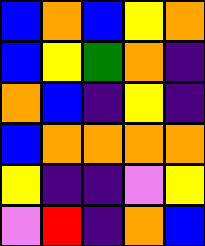[["blue", "orange", "blue", "yellow", "orange"], ["blue", "yellow", "green", "orange", "indigo"], ["orange", "blue", "indigo", "yellow", "indigo"], ["blue", "orange", "orange", "orange", "orange"], ["yellow", "indigo", "indigo", "violet", "yellow"], ["violet", "red", "indigo", "orange", "blue"]]